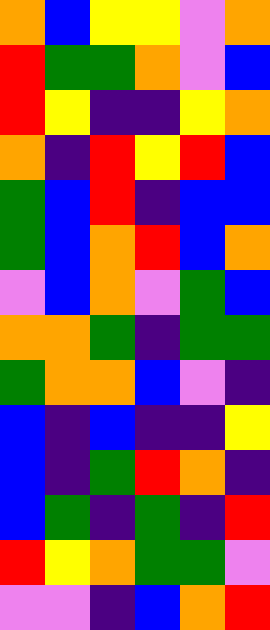[["orange", "blue", "yellow", "yellow", "violet", "orange"], ["red", "green", "green", "orange", "violet", "blue"], ["red", "yellow", "indigo", "indigo", "yellow", "orange"], ["orange", "indigo", "red", "yellow", "red", "blue"], ["green", "blue", "red", "indigo", "blue", "blue"], ["green", "blue", "orange", "red", "blue", "orange"], ["violet", "blue", "orange", "violet", "green", "blue"], ["orange", "orange", "green", "indigo", "green", "green"], ["green", "orange", "orange", "blue", "violet", "indigo"], ["blue", "indigo", "blue", "indigo", "indigo", "yellow"], ["blue", "indigo", "green", "red", "orange", "indigo"], ["blue", "green", "indigo", "green", "indigo", "red"], ["red", "yellow", "orange", "green", "green", "violet"], ["violet", "violet", "indigo", "blue", "orange", "red"]]